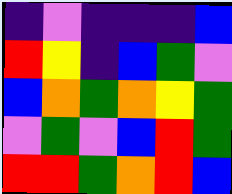[["indigo", "violet", "indigo", "indigo", "indigo", "blue"], ["red", "yellow", "indigo", "blue", "green", "violet"], ["blue", "orange", "green", "orange", "yellow", "green"], ["violet", "green", "violet", "blue", "red", "green"], ["red", "red", "green", "orange", "red", "blue"]]